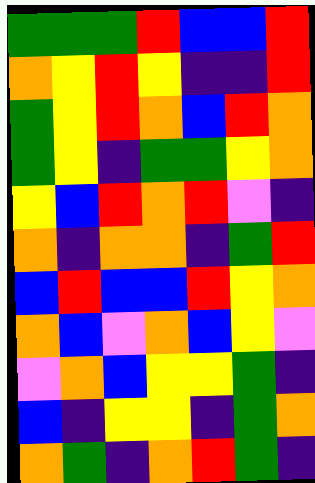[["green", "green", "green", "red", "blue", "blue", "red"], ["orange", "yellow", "red", "yellow", "indigo", "indigo", "red"], ["green", "yellow", "red", "orange", "blue", "red", "orange"], ["green", "yellow", "indigo", "green", "green", "yellow", "orange"], ["yellow", "blue", "red", "orange", "red", "violet", "indigo"], ["orange", "indigo", "orange", "orange", "indigo", "green", "red"], ["blue", "red", "blue", "blue", "red", "yellow", "orange"], ["orange", "blue", "violet", "orange", "blue", "yellow", "violet"], ["violet", "orange", "blue", "yellow", "yellow", "green", "indigo"], ["blue", "indigo", "yellow", "yellow", "indigo", "green", "orange"], ["orange", "green", "indigo", "orange", "red", "green", "indigo"]]